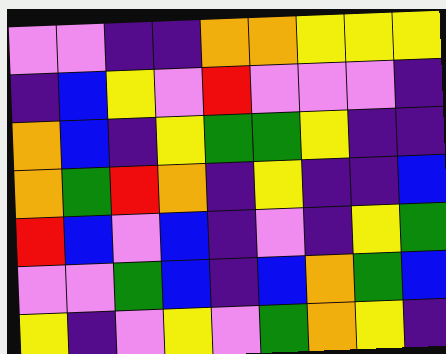[["violet", "violet", "indigo", "indigo", "orange", "orange", "yellow", "yellow", "yellow"], ["indigo", "blue", "yellow", "violet", "red", "violet", "violet", "violet", "indigo"], ["orange", "blue", "indigo", "yellow", "green", "green", "yellow", "indigo", "indigo"], ["orange", "green", "red", "orange", "indigo", "yellow", "indigo", "indigo", "blue"], ["red", "blue", "violet", "blue", "indigo", "violet", "indigo", "yellow", "green"], ["violet", "violet", "green", "blue", "indigo", "blue", "orange", "green", "blue"], ["yellow", "indigo", "violet", "yellow", "violet", "green", "orange", "yellow", "indigo"]]